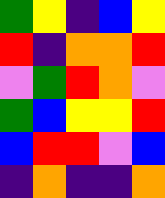[["green", "yellow", "indigo", "blue", "yellow"], ["red", "indigo", "orange", "orange", "red"], ["violet", "green", "red", "orange", "violet"], ["green", "blue", "yellow", "yellow", "red"], ["blue", "red", "red", "violet", "blue"], ["indigo", "orange", "indigo", "indigo", "orange"]]